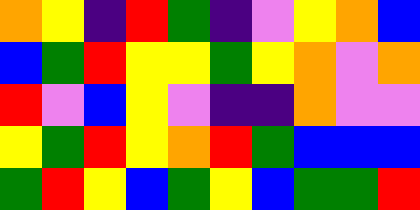[["orange", "yellow", "indigo", "red", "green", "indigo", "violet", "yellow", "orange", "blue"], ["blue", "green", "red", "yellow", "yellow", "green", "yellow", "orange", "violet", "orange"], ["red", "violet", "blue", "yellow", "violet", "indigo", "indigo", "orange", "violet", "violet"], ["yellow", "green", "red", "yellow", "orange", "red", "green", "blue", "blue", "blue"], ["green", "red", "yellow", "blue", "green", "yellow", "blue", "green", "green", "red"]]